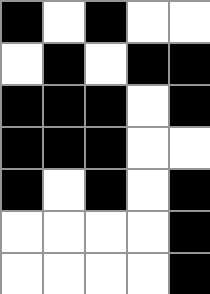[["black", "white", "black", "white", "white"], ["white", "black", "white", "black", "black"], ["black", "black", "black", "white", "black"], ["black", "black", "black", "white", "white"], ["black", "white", "black", "white", "black"], ["white", "white", "white", "white", "black"], ["white", "white", "white", "white", "black"]]